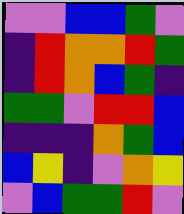[["violet", "violet", "blue", "blue", "green", "violet"], ["indigo", "red", "orange", "orange", "red", "green"], ["indigo", "red", "orange", "blue", "green", "indigo"], ["green", "green", "violet", "red", "red", "blue"], ["indigo", "indigo", "indigo", "orange", "green", "blue"], ["blue", "yellow", "indigo", "violet", "orange", "yellow"], ["violet", "blue", "green", "green", "red", "violet"]]